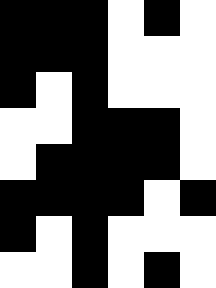[["black", "black", "black", "white", "black", "white"], ["black", "black", "black", "white", "white", "white"], ["black", "white", "black", "white", "white", "white"], ["white", "white", "black", "black", "black", "white"], ["white", "black", "black", "black", "black", "white"], ["black", "black", "black", "black", "white", "black"], ["black", "white", "black", "white", "white", "white"], ["white", "white", "black", "white", "black", "white"]]